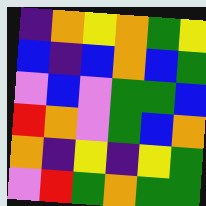[["indigo", "orange", "yellow", "orange", "green", "yellow"], ["blue", "indigo", "blue", "orange", "blue", "green"], ["violet", "blue", "violet", "green", "green", "blue"], ["red", "orange", "violet", "green", "blue", "orange"], ["orange", "indigo", "yellow", "indigo", "yellow", "green"], ["violet", "red", "green", "orange", "green", "green"]]